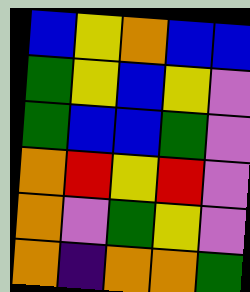[["blue", "yellow", "orange", "blue", "blue"], ["green", "yellow", "blue", "yellow", "violet"], ["green", "blue", "blue", "green", "violet"], ["orange", "red", "yellow", "red", "violet"], ["orange", "violet", "green", "yellow", "violet"], ["orange", "indigo", "orange", "orange", "green"]]